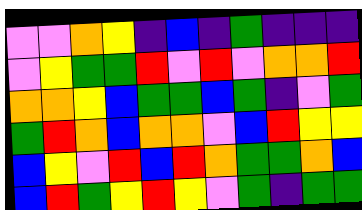[["violet", "violet", "orange", "yellow", "indigo", "blue", "indigo", "green", "indigo", "indigo", "indigo"], ["violet", "yellow", "green", "green", "red", "violet", "red", "violet", "orange", "orange", "red"], ["orange", "orange", "yellow", "blue", "green", "green", "blue", "green", "indigo", "violet", "green"], ["green", "red", "orange", "blue", "orange", "orange", "violet", "blue", "red", "yellow", "yellow"], ["blue", "yellow", "violet", "red", "blue", "red", "orange", "green", "green", "orange", "blue"], ["blue", "red", "green", "yellow", "red", "yellow", "violet", "green", "indigo", "green", "green"]]